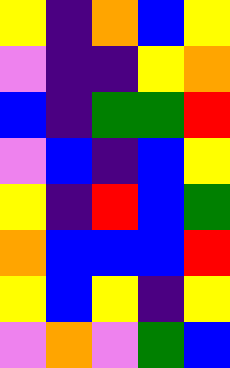[["yellow", "indigo", "orange", "blue", "yellow"], ["violet", "indigo", "indigo", "yellow", "orange"], ["blue", "indigo", "green", "green", "red"], ["violet", "blue", "indigo", "blue", "yellow"], ["yellow", "indigo", "red", "blue", "green"], ["orange", "blue", "blue", "blue", "red"], ["yellow", "blue", "yellow", "indigo", "yellow"], ["violet", "orange", "violet", "green", "blue"]]